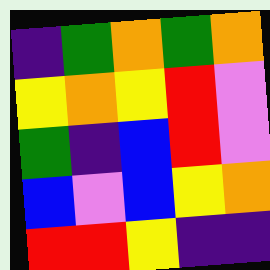[["indigo", "green", "orange", "green", "orange"], ["yellow", "orange", "yellow", "red", "violet"], ["green", "indigo", "blue", "red", "violet"], ["blue", "violet", "blue", "yellow", "orange"], ["red", "red", "yellow", "indigo", "indigo"]]